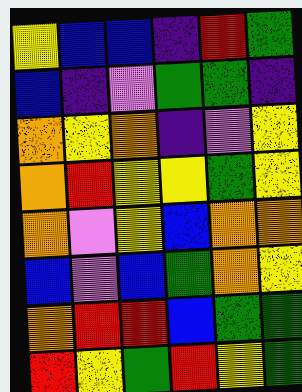[["yellow", "blue", "blue", "indigo", "red", "green"], ["blue", "indigo", "violet", "green", "green", "indigo"], ["orange", "yellow", "orange", "indigo", "violet", "yellow"], ["orange", "red", "yellow", "yellow", "green", "yellow"], ["orange", "violet", "yellow", "blue", "orange", "orange"], ["blue", "violet", "blue", "green", "orange", "yellow"], ["orange", "red", "red", "blue", "green", "green"], ["red", "yellow", "green", "red", "yellow", "green"]]